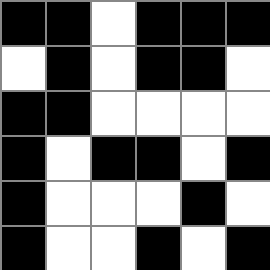[["black", "black", "white", "black", "black", "black"], ["white", "black", "white", "black", "black", "white"], ["black", "black", "white", "white", "white", "white"], ["black", "white", "black", "black", "white", "black"], ["black", "white", "white", "white", "black", "white"], ["black", "white", "white", "black", "white", "black"]]